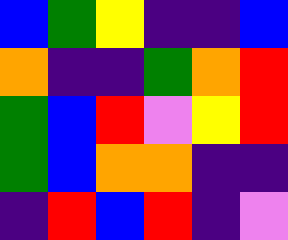[["blue", "green", "yellow", "indigo", "indigo", "blue"], ["orange", "indigo", "indigo", "green", "orange", "red"], ["green", "blue", "red", "violet", "yellow", "red"], ["green", "blue", "orange", "orange", "indigo", "indigo"], ["indigo", "red", "blue", "red", "indigo", "violet"]]